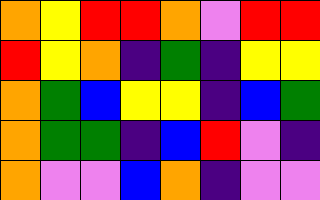[["orange", "yellow", "red", "red", "orange", "violet", "red", "red"], ["red", "yellow", "orange", "indigo", "green", "indigo", "yellow", "yellow"], ["orange", "green", "blue", "yellow", "yellow", "indigo", "blue", "green"], ["orange", "green", "green", "indigo", "blue", "red", "violet", "indigo"], ["orange", "violet", "violet", "blue", "orange", "indigo", "violet", "violet"]]